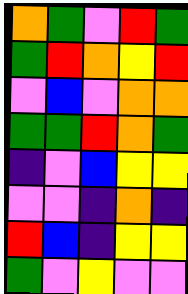[["orange", "green", "violet", "red", "green"], ["green", "red", "orange", "yellow", "red"], ["violet", "blue", "violet", "orange", "orange"], ["green", "green", "red", "orange", "green"], ["indigo", "violet", "blue", "yellow", "yellow"], ["violet", "violet", "indigo", "orange", "indigo"], ["red", "blue", "indigo", "yellow", "yellow"], ["green", "violet", "yellow", "violet", "violet"]]